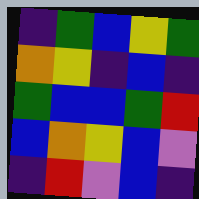[["indigo", "green", "blue", "yellow", "green"], ["orange", "yellow", "indigo", "blue", "indigo"], ["green", "blue", "blue", "green", "red"], ["blue", "orange", "yellow", "blue", "violet"], ["indigo", "red", "violet", "blue", "indigo"]]